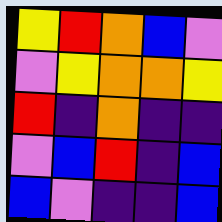[["yellow", "red", "orange", "blue", "violet"], ["violet", "yellow", "orange", "orange", "yellow"], ["red", "indigo", "orange", "indigo", "indigo"], ["violet", "blue", "red", "indigo", "blue"], ["blue", "violet", "indigo", "indigo", "blue"]]